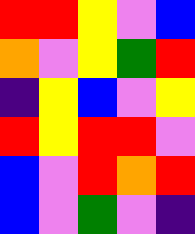[["red", "red", "yellow", "violet", "blue"], ["orange", "violet", "yellow", "green", "red"], ["indigo", "yellow", "blue", "violet", "yellow"], ["red", "yellow", "red", "red", "violet"], ["blue", "violet", "red", "orange", "red"], ["blue", "violet", "green", "violet", "indigo"]]